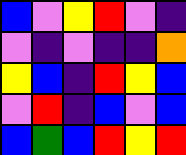[["blue", "violet", "yellow", "red", "violet", "indigo"], ["violet", "indigo", "violet", "indigo", "indigo", "orange"], ["yellow", "blue", "indigo", "red", "yellow", "blue"], ["violet", "red", "indigo", "blue", "violet", "blue"], ["blue", "green", "blue", "red", "yellow", "red"]]